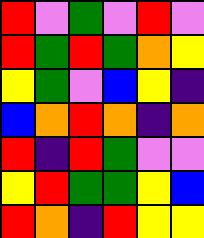[["red", "violet", "green", "violet", "red", "violet"], ["red", "green", "red", "green", "orange", "yellow"], ["yellow", "green", "violet", "blue", "yellow", "indigo"], ["blue", "orange", "red", "orange", "indigo", "orange"], ["red", "indigo", "red", "green", "violet", "violet"], ["yellow", "red", "green", "green", "yellow", "blue"], ["red", "orange", "indigo", "red", "yellow", "yellow"]]